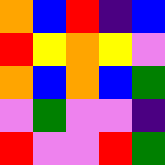[["orange", "blue", "red", "indigo", "blue"], ["red", "yellow", "orange", "yellow", "violet"], ["orange", "blue", "orange", "blue", "green"], ["violet", "green", "violet", "violet", "indigo"], ["red", "violet", "violet", "red", "green"]]